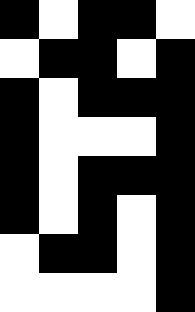[["black", "white", "black", "black", "white"], ["white", "black", "black", "white", "black"], ["black", "white", "black", "black", "black"], ["black", "white", "white", "white", "black"], ["black", "white", "black", "black", "black"], ["black", "white", "black", "white", "black"], ["white", "black", "black", "white", "black"], ["white", "white", "white", "white", "black"]]